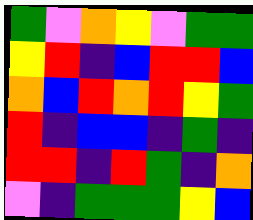[["green", "violet", "orange", "yellow", "violet", "green", "green"], ["yellow", "red", "indigo", "blue", "red", "red", "blue"], ["orange", "blue", "red", "orange", "red", "yellow", "green"], ["red", "indigo", "blue", "blue", "indigo", "green", "indigo"], ["red", "red", "indigo", "red", "green", "indigo", "orange"], ["violet", "indigo", "green", "green", "green", "yellow", "blue"]]